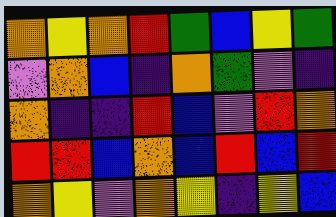[["orange", "yellow", "orange", "red", "green", "blue", "yellow", "green"], ["violet", "orange", "blue", "indigo", "orange", "green", "violet", "indigo"], ["orange", "indigo", "indigo", "red", "blue", "violet", "red", "orange"], ["red", "red", "blue", "orange", "blue", "red", "blue", "red"], ["orange", "yellow", "violet", "orange", "yellow", "indigo", "yellow", "blue"]]